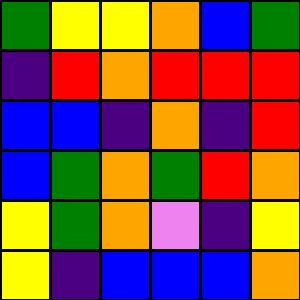[["green", "yellow", "yellow", "orange", "blue", "green"], ["indigo", "red", "orange", "red", "red", "red"], ["blue", "blue", "indigo", "orange", "indigo", "red"], ["blue", "green", "orange", "green", "red", "orange"], ["yellow", "green", "orange", "violet", "indigo", "yellow"], ["yellow", "indigo", "blue", "blue", "blue", "orange"]]